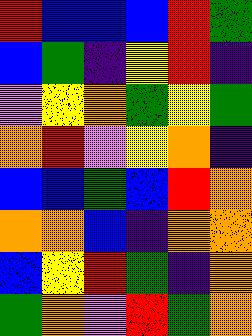[["red", "blue", "blue", "blue", "red", "green"], ["blue", "green", "indigo", "yellow", "red", "indigo"], ["violet", "yellow", "orange", "green", "yellow", "green"], ["orange", "red", "violet", "yellow", "orange", "indigo"], ["blue", "blue", "green", "blue", "red", "orange"], ["orange", "orange", "blue", "indigo", "orange", "orange"], ["blue", "yellow", "red", "green", "indigo", "orange"], ["green", "orange", "violet", "red", "green", "orange"]]